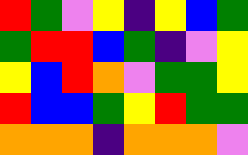[["red", "green", "violet", "yellow", "indigo", "yellow", "blue", "green"], ["green", "red", "red", "blue", "green", "indigo", "violet", "yellow"], ["yellow", "blue", "red", "orange", "violet", "green", "green", "yellow"], ["red", "blue", "blue", "green", "yellow", "red", "green", "green"], ["orange", "orange", "orange", "indigo", "orange", "orange", "orange", "violet"]]